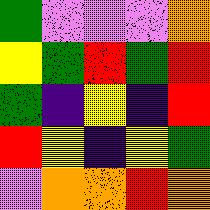[["green", "violet", "violet", "violet", "orange"], ["yellow", "green", "red", "green", "red"], ["green", "indigo", "yellow", "indigo", "red"], ["red", "yellow", "indigo", "yellow", "green"], ["violet", "orange", "orange", "red", "orange"]]